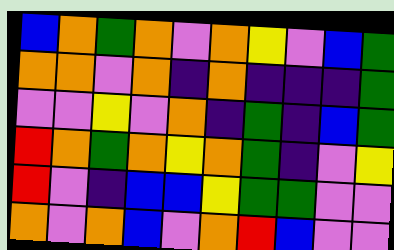[["blue", "orange", "green", "orange", "violet", "orange", "yellow", "violet", "blue", "green"], ["orange", "orange", "violet", "orange", "indigo", "orange", "indigo", "indigo", "indigo", "green"], ["violet", "violet", "yellow", "violet", "orange", "indigo", "green", "indigo", "blue", "green"], ["red", "orange", "green", "orange", "yellow", "orange", "green", "indigo", "violet", "yellow"], ["red", "violet", "indigo", "blue", "blue", "yellow", "green", "green", "violet", "violet"], ["orange", "violet", "orange", "blue", "violet", "orange", "red", "blue", "violet", "violet"]]